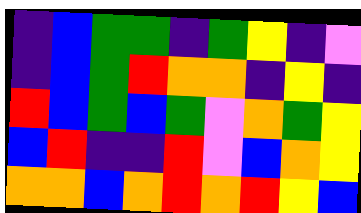[["indigo", "blue", "green", "green", "indigo", "green", "yellow", "indigo", "violet"], ["indigo", "blue", "green", "red", "orange", "orange", "indigo", "yellow", "indigo"], ["red", "blue", "green", "blue", "green", "violet", "orange", "green", "yellow"], ["blue", "red", "indigo", "indigo", "red", "violet", "blue", "orange", "yellow"], ["orange", "orange", "blue", "orange", "red", "orange", "red", "yellow", "blue"]]